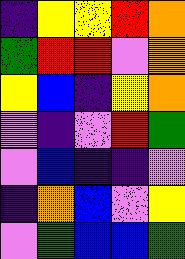[["indigo", "yellow", "yellow", "red", "orange"], ["green", "red", "red", "violet", "orange"], ["yellow", "blue", "indigo", "yellow", "orange"], ["violet", "indigo", "violet", "red", "green"], ["violet", "blue", "indigo", "indigo", "violet"], ["indigo", "orange", "blue", "violet", "yellow"], ["violet", "green", "blue", "blue", "green"]]